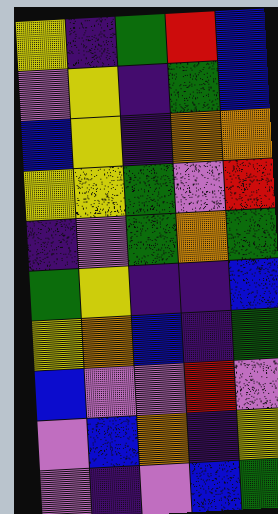[["yellow", "indigo", "green", "red", "blue"], ["violet", "yellow", "indigo", "green", "blue"], ["blue", "yellow", "indigo", "orange", "orange"], ["yellow", "yellow", "green", "violet", "red"], ["indigo", "violet", "green", "orange", "green"], ["green", "yellow", "indigo", "indigo", "blue"], ["yellow", "orange", "blue", "indigo", "green"], ["blue", "violet", "violet", "red", "violet"], ["violet", "blue", "orange", "indigo", "yellow"], ["violet", "indigo", "violet", "blue", "green"]]